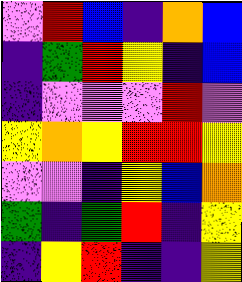[["violet", "red", "blue", "indigo", "orange", "blue"], ["indigo", "green", "red", "yellow", "indigo", "blue"], ["indigo", "violet", "violet", "violet", "red", "violet"], ["yellow", "orange", "yellow", "red", "red", "yellow"], ["violet", "violet", "indigo", "yellow", "blue", "orange"], ["green", "indigo", "green", "red", "indigo", "yellow"], ["indigo", "yellow", "red", "indigo", "indigo", "yellow"]]